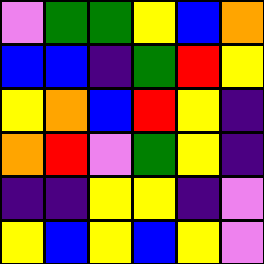[["violet", "green", "green", "yellow", "blue", "orange"], ["blue", "blue", "indigo", "green", "red", "yellow"], ["yellow", "orange", "blue", "red", "yellow", "indigo"], ["orange", "red", "violet", "green", "yellow", "indigo"], ["indigo", "indigo", "yellow", "yellow", "indigo", "violet"], ["yellow", "blue", "yellow", "blue", "yellow", "violet"]]